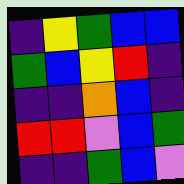[["indigo", "yellow", "green", "blue", "blue"], ["green", "blue", "yellow", "red", "indigo"], ["indigo", "indigo", "orange", "blue", "indigo"], ["red", "red", "violet", "blue", "green"], ["indigo", "indigo", "green", "blue", "violet"]]